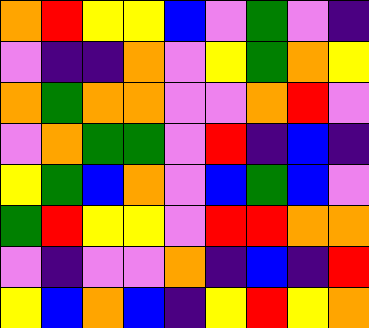[["orange", "red", "yellow", "yellow", "blue", "violet", "green", "violet", "indigo"], ["violet", "indigo", "indigo", "orange", "violet", "yellow", "green", "orange", "yellow"], ["orange", "green", "orange", "orange", "violet", "violet", "orange", "red", "violet"], ["violet", "orange", "green", "green", "violet", "red", "indigo", "blue", "indigo"], ["yellow", "green", "blue", "orange", "violet", "blue", "green", "blue", "violet"], ["green", "red", "yellow", "yellow", "violet", "red", "red", "orange", "orange"], ["violet", "indigo", "violet", "violet", "orange", "indigo", "blue", "indigo", "red"], ["yellow", "blue", "orange", "blue", "indigo", "yellow", "red", "yellow", "orange"]]